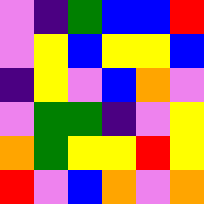[["violet", "indigo", "green", "blue", "blue", "red"], ["violet", "yellow", "blue", "yellow", "yellow", "blue"], ["indigo", "yellow", "violet", "blue", "orange", "violet"], ["violet", "green", "green", "indigo", "violet", "yellow"], ["orange", "green", "yellow", "yellow", "red", "yellow"], ["red", "violet", "blue", "orange", "violet", "orange"]]